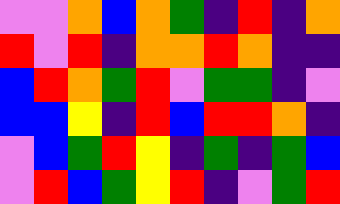[["violet", "violet", "orange", "blue", "orange", "green", "indigo", "red", "indigo", "orange"], ["red", "violet", "red", "indigo", "orange", "orange", "red", "orange", "indigo", "indigo"], ["blue", "red", "orange", "green", "red", "violet", "green", "green", "indigo", "violet"], ["blue", "blue", "yellow", "indigo", "red", "blue", "red", "red", "orange", "indigo"], ["violet", "blue", "green", "red", "yellow", "indigo", "green", "indigo", "green", "blue"], ["violet", "red", "blue", "green", "yellow", "red", "indigo", "violet", "green", "red"]]